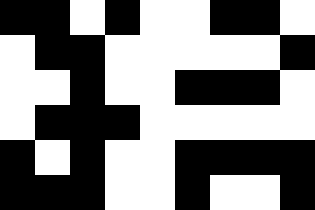[["black", "black", "white", "black", "white", "white", "black", "black", "white"], ["white", "black", "black", "white", "white", "white", "white", "white", "black"], ["white", "white", "black", "white", "white", "black", "black", "black", "white"], ["white", "black", "black", "black", "white", "white", "white", "white", "white"], ["black", "white", "black", "white", "white", "black", "black", "black", "black"], ["black", "black", "black", "white", "white", "black", "white", "white", "black"]]